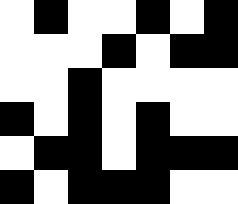[["white", "black", "white", "white", "black", "white", "black"], ["white", "white", "white", "black", "white", "black", "black"], ["white", "white", "black", "white", "white", "white", "white"], ["black", "white", "black", "white", "black", "white", "white"], ["white", "black", "black", "white", "black", "black", "black"], ["black", "white", "black", "black", "black", "white", "white"]]